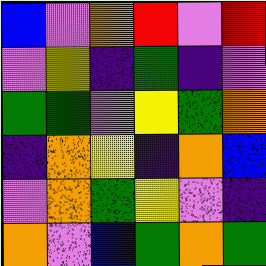[["blue", "violet", "orange", "red", "violet", "red"], ["violet", "yellow", "indigo", "green", "indigo", "violet"], ["green", "green", "violet", "yellow", "green", "orange"], ["indigo", "orange", "yellow", "indigo", "orange", "blue"], ["violet", "orange", "green", "yellow", "violet", "indigo"], ["orange", "violet", "blue", "green", "orange", "green"]]